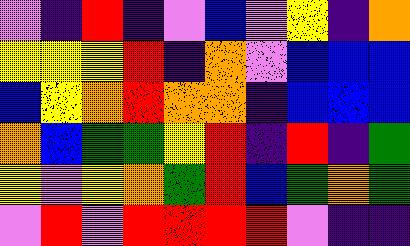[["violet", "indigo", "red", "indigo", "violet", "blue", "violet", "yellow", "indigo", "orange"], ["yellow", "yellow", "yellow", "red", "indigo", "orange", "violet", "blue", "blue", "blue"], ["blue", "yellow", "orange", "red", "orange", "orange", "indigo", "blue", "blue", "blue"], ["orange", "blue", "green", "green", "yellow", "red", "indigo", "red", "indigo", "green"], ["yellow", "violet", "yellow", "orange", "green", "red", "blue", "green", "orange", "green"], ["violet", "red", "violet", "red", "red", "red", "red", "violet", "indigo", "indigo"]]